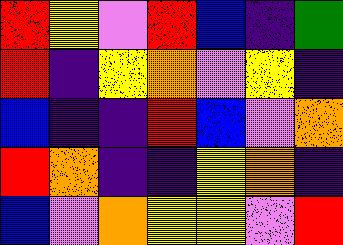[["red", "yellow", "violet", "red", "blue", "indigo", "green"], ["red", "indigo", "yellow", "orange", "violet", "yellow", "indigo"], ["blue", "indigo", "indigo", "red", "blue", "violet", "orange"], ["red", "orange", "indigo", "indigo", "yellow", "orange", "indigo"], ["blue", "violet", "orange", "yellow", "yellow", "violet", "red"]]